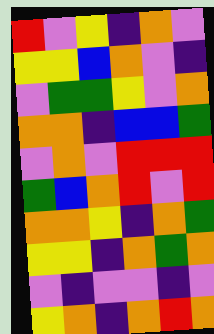[["red", "violet", "yellow", "indigo", "orange", "violet"], ["yellow", "yellow", "blue", "orange", "violet", "indigo"], ["violet", "green", "green", "yellow", "violet", "orange"], ["orange", "orange", "indigo", "blue", "blue", "green"], ["violet", "orange", "violet", "red", "red", "red"], ["green", "blue", "orange", "red", "violet", "red"], ["orange", "orange", "yellow", "indigo", "orange", "green"], ["yellow", "yellow", "indigo", "orange", "green", "orange"], ["violet", "indigo", "violet", "violet", "indigo", "violet"], ["yellow", "orange", "indigo", "orange", "red", "orange"]]